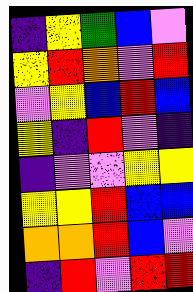[["indigo", "yellow", "green", "blue", "violet"], ["yellow", "red", "orange", "violet", "red"], ["violet", "yellow", "blue", "red", "blue"], ["yellow", "indigo", "red", "violet", "indigo"], ["indigo", "violet", "violet", "yellow", "yellow"], ["yellow", "yellow", "red", "blue", "blue"], ["orange", "orange", "red", "blue", "violet"], ["indigo", "red", "violet", "red", "red"]]